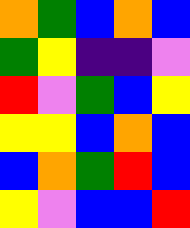[["orange", "green", "blue", "orange", "blue"], ["green", "yellow", "indigo", "indigo", "violet"], ["red", "violet", "green", "blue", "yellow"], ["yellow", "yellow", "blue", "orange", "blue"], ["blue", "orange", "green", "red", "blue"], ["yellow", "violet", "blue", "blue", "red"]]